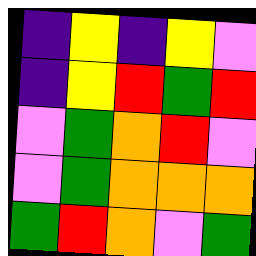[["indigo", "yellow", "indigo", "yellow", "violet"], ["indigo", "yellow", "red", "green", "red"], ["violet", "green", "orange", "red", "violet"], ["violet", "green", "orange", "orange", "orange"], ["green", "red", "orange", "violet", "green"]]